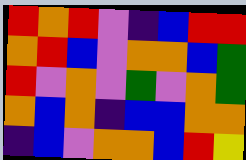[["red", "orange", "red", "violet", "indigo", "blue", "red", "red"], ["orange", "red", "blue", "violet", "orange", "orange", "blue", "green"], ["red", "violet", "orange", "violet", "green", "violet", "orange", "green"], ["orange", "blue", "orange", "indigo", "blue", "blue", "orange", "orange"], ["indigo", "blue", "violet", "orange", "orange", "blue", "red", "yellow"]]